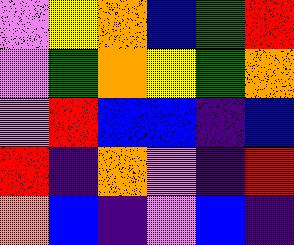[["violet", "yellow", "orange", "blue", "green", "red"], ["violet", "green", "orange", "yellow", "green", "orange"], ["violet", "red", "blue", "blue", "indigo", "blue"], ["red", "indigo", "orange", "violet", "indigo", "red"], ["orange", "blue", "indigo", "violet", "blue", "indigo"]]